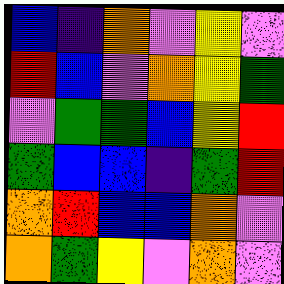[["blue", "indigo", "orange", "violet", "yellow", "violet"], ["red", "blue", "violet", "orange", "yellow", "green"], ["violet", "green", "green", "blue", "yellow", "red"], ["green", "blue", "blue", "indigo", "green", "red"], ["orange", "red", "blue", "blue", "orange", "violet"], ["orange", "green", "yellow", "violet", "orange", "violet"]]